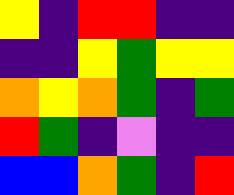[["yellow", "indigo", "red", "red", "indigo", "indigo"], ["indigo", "indigo", "yellow", "green", "yellow", "yellow"], ["orange", "yellow", "orange", "green", "indigo", "green"], ["red", "green", "indigo", "violet", "indigo", "indigo"], ["blue", "blue", "orange", "green", "indigo", "red"]]